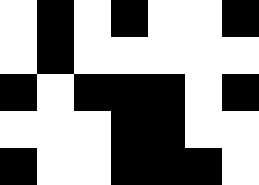[["white", "black", "white", "black", "white", "white", "black"], ["white", "black", "white", "white", "white", "white", "white"], ["black", "white", "black", "black", "black", "white", "black"], ["white", "white", "white", "black", "black", "white", "white"], ["black", "white", "white", "black", "black", "black", "white"]]